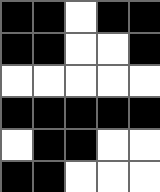[["black", "black", "white", "black", "black"], ["black", "black", "white", "white", "black"], ["white", "white", "white", "white", "white"], ["black", "black", "black", "black", "black"], ["white", "black", "black", "white", "white"], ["black", "black", "white", "white", "white"]]